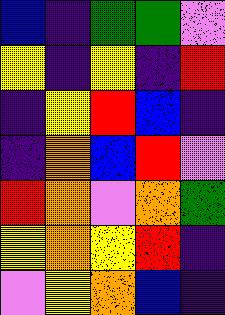[["blue", "indigo", "green", "green", "violet"], ["yellow", "indigo", "yellow", "indigo", "red"], ["indigo", "yellow", "red", "blue", "indigo"], ["indigo", "orange", "blue", "red", "violet"], ["red", "orange", "violet", "orange", "green"], ["yellow", "orange", "yellow", "red", "indigo"], ["violet", "yellow", "orange", "blue", "indigo"]]